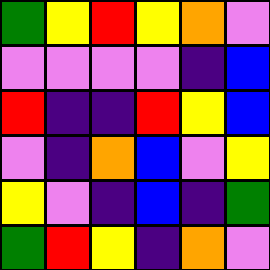[["green", "yellow", "red", "yellow", "orange", "violet"], ["violet", "violet", "violet", "violet", "indigo", "blue"], ["red", "indigo", "indigo", "red", "yellow", "blue"], ["violet", "indigo", "orange", "blue", "violet", "yellow"], ["yellow", "violet", "indigo", "blue", "indigo", "green"], ["green", "red", "yellow", "indigo", "orange", "violet"]]